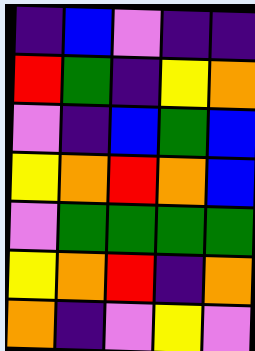[["indigo", "blue", "violet", "indigo", "indigo"], ["red", "green", "indigo", "yellow", "orange"], ["violet", "indigo", "blue", "green", "blue"], ["yellow", "orange", "red", "orange", "blue"], ["violet", "green", "green", "green", "green"], ["yellow", "orange", "red", "indigo", "orange"], ["orange", "indigo", "violet", "yellow", "violet"]]